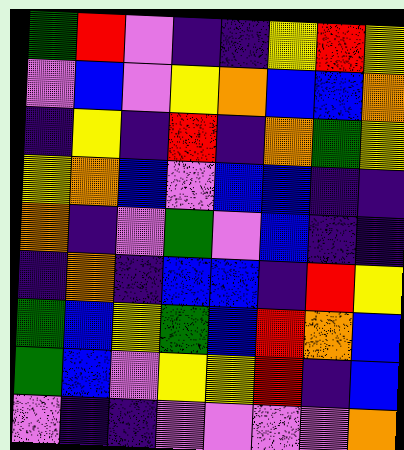[["green", "red", "violet", "indigo", "indigo", "yellow", "red", "yellow"], ["violet", "blue", "violet", "yellow", "orange", "blue", "blue", "orange"], ["indigo", "yellow", "indigo", "red", "indigo", "orange", "green", "yellow"], ["yellow", "orange", "blue", "violet", "blue", "blue", "indigo", "indigo"], ["orange", "indigo", "violet", "green", "violet", "blue", "indigo", "indigo"], ["indigo", "orange", "indigo", "blue", "blue", "indigo", "red", "yellow"], ["green", "blue", "yellow", "green", "blue", "red", "orange", "blue"], ["green", "blue", "violet", "yellow", "yellow", "red", "indigo", "blue"], ["violet", "indigo", "indigo", "violet", "violet", "violet", "violet", "orange"]]